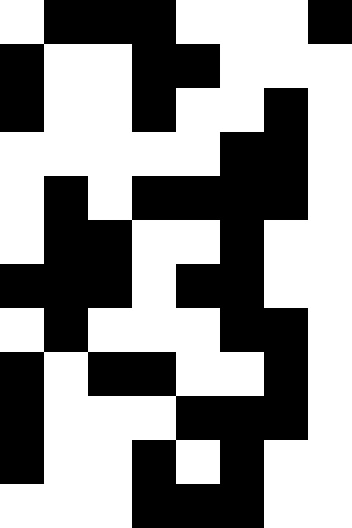[["white", "black", "black", "black", "white", "white", "white", "black"], ["black", "white", "white", "black", "black", "white", "white", "white"], ["black", "white", "white", "black", "white", "white", "black", "white"], ["white", "white", "white", "white", "white", "black", "black", "white"], ["white", "black", "white", "black", "black", "black", "black", "white"], ["white", "black", "black", "white", "white", "black", "white", "white"], ["black", "black", "black", "white", "black", "black", "white", "white"], ["white", "black", "white", "white", "white", "black", "black", "white"], ["black", "white", "black", "black", "white", "white", "black", "white"], ["black", "white", "white", "white", "black", "black", "black", "white"], ["black", "white", "white", "black", "white", "black", "white", "white"], ["white", "white", "white", "black", "black", "black", "white", "white"]]